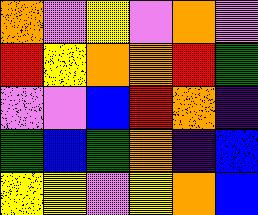[["orange", "violet", "yellow", "violet", "orange", "violet"], ["red", "yellow", "orange", "orange", "red", "green"], ["violet", "violet", "blue", "red", "orange", "indigo"], ["green", "blue", "green", "orange", "indigo", "blue"], ["yellow", "yellow", "violet", "yellow", "orange", "blue"]]